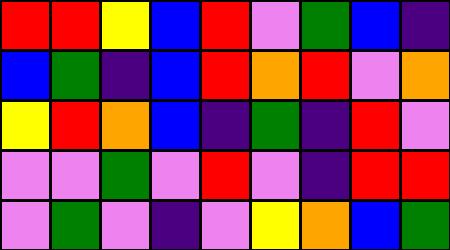[["red", "red", "yellow", "blue", "red", "violet", "green", "blue", "indigo"], ["blue", "green", "indigo", "blue", "red", "orange", "red", "violet", "orange"], ["yellow", "red", "orange", "blue", "indigo", "green", "indigo", "red", "violet"], ["violet", "violet", "green", "violet", "red", "violet", "indigo", "red", "red"], ["violet", "green", "violet", "indigo", "violet", "yellow", "orange", "blue", "green"]]